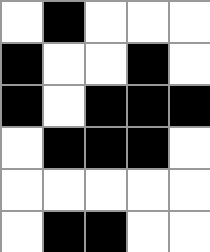[["white", "black", "white", "white", "white"], ["black", "white", "white", "black", "white"], ["black", "white", "black", "black", "black"], ["white", "black", "black", "black", "white"], ["white", "white", "white", "white", "white"], ["white", "black", "black", "white", "white"]]